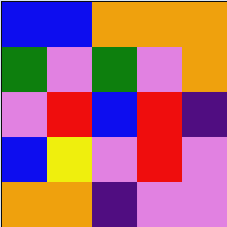[["blue", "blue", "orange", "orange", "orange"], ["green", "violet", "green", "violet", "orange"], ["violet", "red", "blue", "red", "indigo"], ["blue", "yellow", "violet", "red", "violet"], ["orange", "orange", "indigo", "violet", "violet"]]